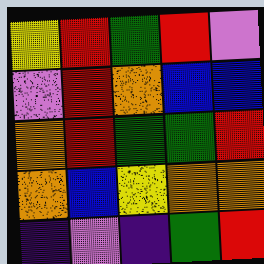[["yellow", "red", "green", "red", "violet"], ["violet", "red", "orange", "blue", "blue"], ["orange", "red", "green", "green", "red"], ["orange", "blue", "yellow", "orange", "orange"], ["indigo", "violet", "indigo", "green", "red"]]